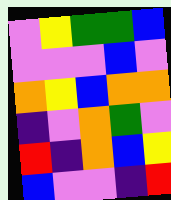[["violet", "yellow", "green", "green", "blue"], ["violet", "violet", "violet", "blue", "violet"], ["orange", "yellow", "blue", "orange", "orange"], ["indigo", "violet", "orange", "green", "violet"], ["red", "indigo", "orange", "blue", "yellow"], ["blue", "violet", "violet", "indigo", "red"]]